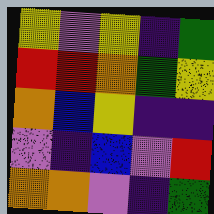[["yellow", "violet", "yellow", "indigo", "green"], ["red", "red", "orange", "green", "yellow"], ["orange", "blue", "yellow", "indigo", "indigo"], ["violet", "indigo", "blue", "violet", "red"], ["orange", "orange", "violet", "indigo", "green"]]